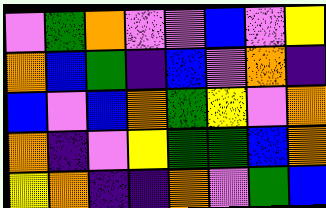[["violet", "green", "orange", "violet", "violet", "blue", "violet", "yellow"], ["orange", "blue", "green", "indigo", "blue", "violet", "orange", "indigo"], ["blue", "violet", "blue", "orange", "green", "yellow", "violet", "orange"], ["orange", "indigo", "violet", "yellow", "green", "green", "blue", "orange"], ["yellow", "orange", "indigo", "indigo", "orange", "violet", "green", "blue"]]